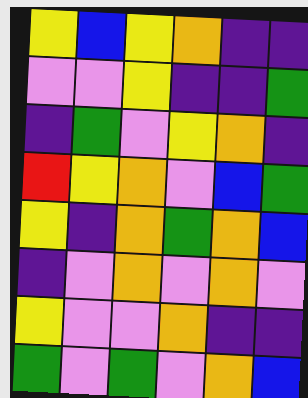[["yellow", "blue", "yellow", "orange", "indigo", "indigo"], ["violet", "violet", "yellow", "indigo", "indigo", "green"], ["indigo", "green", "violet", "yellow", "orange", "indigo"], ["red", "yellow", "orange", "violet", "blue", "green"], ["yellow", "indigo", "orange", "green", "orange", "blue"], ["indigo", "violet", "orange", "violet", "orange", "violet"], ["yellow", "violet", "violet", "orange", "indigo", "indigo"], ["green", "violet", "green", "violet", "orange", "blue"]]